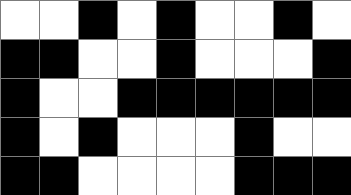[["white", "white", "black", "white", "black", "white", "white", "black", "white"], ["black", "black", "white", "white", "black", "white", "white", "white", "black"], ["black", "white", "white", "black", "black", "black", "black", "black", "black"], ["black", "white", "black", "white", "white", "white", "black", "white", "white"], ["black", "black", "white", "white", "white", "white", "black", "black", "black"]]